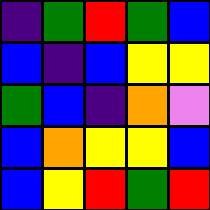[["indigo", "green", "red", "green", "blue"], ["blue", "indigo", "blue", "yellow", "yellow"], ["green", "blue", "indigo", "orange", "violet"], ["blue", "orange", "yellow", "yellow", "blue"], ["blue", "yellow", "red", "green", "red"]]